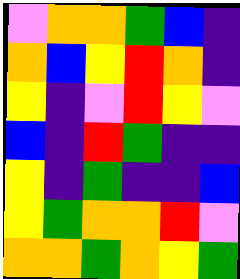[["violet", "orange", "orange", "green", "blue", "indigo"], ["orange", "blue", "yellow", "red", "orange", "indigo"], ["yellow", "indigo", "violet", "red", "yellow", "violet"], ["blue", "indigo", "red", "green", "indigo", "indigo"], ["yellow", "indigo", "green", "indigo", "indigo", "blue"], ["yellow", "green", "orange", "orange", "red", "violet"], ["orange", "orange", "green", "orange", "yellow", "green"]]